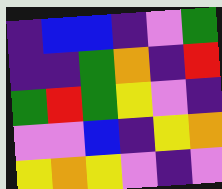[["indigo", "blue", "blue", "indigo", "violet", "green"], ["indigo", "indigo", "green", "orange", "indigo", "red"], ["green", "red", "green", "yellow", "violet", "indigo"], ["violet", "violet", "blue", "indigo", "yellow", "orange"], ["yellow", "orange", "yellow", "violet", "indigo", "violet"]]